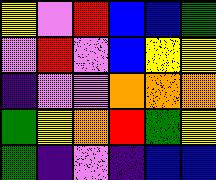[["yellow", "violet", "red", "blue", "blue", "green"], ["violet", "red", "violet", "blue", "yellow", "yellow"], ["indigo", "violet", "violet", "orange", "orange", "orange"], ["green", "yellow", "orange", "red", "green", "yellow"], ["green", "indigo", "violet", "indigo", "blue", "blue"]]